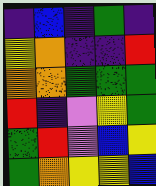[["indigo", "blue", "indigo", "green", "indigo"], ["yellow", "orange", "indigo", "indigo", "red"], ["orange", "orange", "green", "green", "green"], ["red", "indigo", "violet", "yellow", "green"], ["green", "red", "violet", "blue", "yellow"], ["green", "orange", "yellow", "yellow", "blue"]]